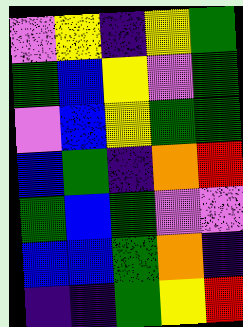[["violet", "yellow", "indigo", "yellow", "green"], ["green", "blue", "yellow", "violet", "green"], ["violet", "blue", "yellow", "green", "green"], ["blue", "green", "indigo", "orange", "red"], ["green", "blue", "green", "violet", "violet"], ["blue", "blue", "green", "orange", "indigo"], ["indigo", "indigo", "green", "yellow", "red"]]